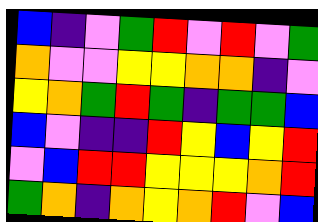[["blue", "indigo", "violet", "green", "red", "violet", "red", "violet", "green"], ["orange", "violet", "violet", "yellow", "yellow", "orange", "orange", "indigo", "violet"], ["yellow", "orange", "green", "red", "green", "indigo", "green", "green", "blue"], ["blue", "violet", "indigo", "indigo", "red", "yellow", "blue", "yellow", "red"], ["violet", "blue", "red", "red", "yellow", "yellow", "yellow", "orange", "red"], ["green", "orange", "indigo", "orange", "yellow", "orange", "red", "violet", "blue"]]